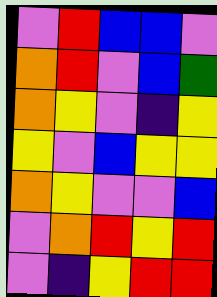[["violet", "red", "blue", "blue", "violet"], ["orange", "red", "violet", "blue", "green"], ["orange", "yellow", "violet", "indigo", "yellow"], ["yellow", "violet", "blue", "yellow", "yellow"], ["orange", "yellow", "violet", "violet", "blue"], ["violet", "orange", "red", "yellow", "red"], ["violet", "indigo", "yellow", "red", "red"]]